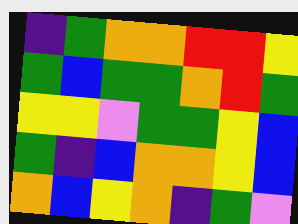[["indigo", "green", "orange", "orange", "red", "red", "yellow"], ["green", "blue", "green", "green", "orange", "red", "green"], ["yellow", "yellow", "violet", "green", "green", "yellow", "blue"], ["green", "indigo", "blue", "orange", "orange", "yellow", "blue"], ["orange", "blue", "yellow", "orange", "indigo", "green", "violet"]]